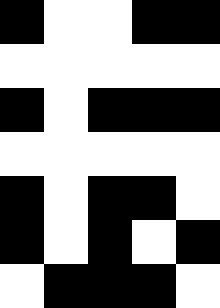[["black", "white", "white", "black", "black"], ["white", "white", "white", "white", "white"], ["black", "white", "black", "black", "black"], ["white", "white", "white", "white", "white"], ["black", "white", "black", "black", "white"], ["black", "white", "black", "white", "black"], ["white", "black", "black", "black", "white"]]